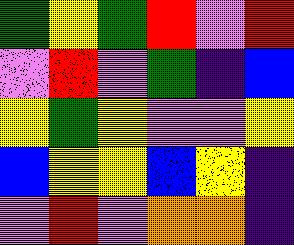[["green", "yellow", "green", "red", "violet", "red"], ["violet", "red", "violet", "green", "indigo", "blue"], ["yellow", "green", "yellow", "violet", "violet", "yellow"], ["blue", "yellow", "yellow", "blue", "yellow", "indigo"], ["violet", "red", "violet", "orange", "orange", "indigo"]]